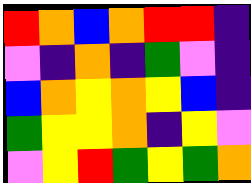[["red", "orange", "blue", "orange", "red", "red", "indigo"], ["violet", "indigo", "orange", "indigo", "green", "violet", "indigo"], ["blue", "orange", "yellow", "orange", "yellow", "blue", "indigo"], ["green", "yellow", "yellow", "orange", "indigo", "yellow", "violet"], ["violet", "yellow", "red", "green", "yellow", "green", "orange"]]